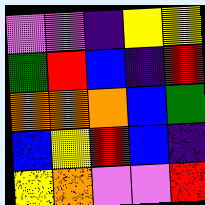[["violet", "violet", "indigo", "yellow", "yellow"], ["green", "red", "blue", "indigo", "red"], ["orange", "orange", "orange", "blue", "green"], ["blue", "yellow", "red", "blue", "indigo"], ["yellow", "orange", "violet", "violet", "red"]]